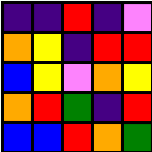[["indigo", "indigo", "red", "indigo", "violet"], ["orange", "yellow", "indigo", "red", "red"], ["blue", "yellow", "violet", "orange", "yellow"], ["orange", "red", "green", "indigo", "red"], ["blue", "blue", "red", "orange", "green"]]